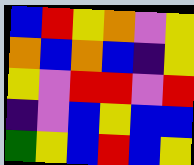[["blue", "red", "yellow", "orange", "violet", "yellow"], ["orange", "blue", "orange", "blue", "indigo", "yellow"], ["yellow", "violet", "red", "red", "violet", "red"], ["indigo", "violet", "blue", "yellow", "blue", "blue"], ["green", "yellow", "blue", "red", "blue", "yellow"]]